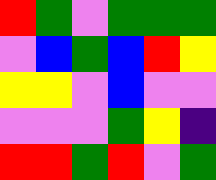[["red", "green", "violet", "green", "green", "green"], ["violet", "blue", "green", "blue", "red", "yellow"], ["yellow", "yellow", "violet", "blue", "violet", "violet"], ["violet", "violet", "violet", "green", "yellow", "indigo"], ["red", "red", "green", "red", "violet", "green"]]